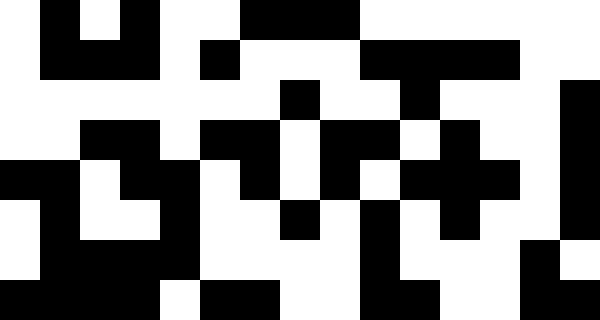[["white", "black", "white", "black", "white", "white", "black", "black", "black", "white", "white", "white", "white", "white", "white"], ["white", "black", "black", "black", "white", "black", "white", "white", "white", "black", "black", "black", "black", "white", "white"], ["white", "white", "white", "white", "white", "white", "white", "black", "white", "white", "black", "white", "white", "white", "black"], ["white", "white", "black", "black", "white", "black", "black", "white", "black", "black", "white", "black", "white", "white", "black"], ["black", "black", "white", "black", "black", "white", "black", "white", "black", "white", "black", "black", "black", "white", "black"], ["white", "black", "white", "white", "black", "white", "white", "black", "white", "black", "white", "black", "white", "white", "black"], ["white", "black", "black", "black", "black", "white", "white", "white", "white", "black", "white", "white", "white", "black", "white"], ["black", "black", "black", "black", "white", "black", "black", "white", "white", "black", "black", "white", "white", "black", "black"]]